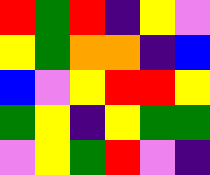[["red", "green", "red", "indigo", "yellow", "violet"], ["yellow", "green", "orange", "orange", "indigo", "blue"], ["blue", "violet", "yellow", "red", "red", "yellow"], ["green", "yellow", "indigo", "yellow", "green", "green"], ["violet", "yellow", "green", "red", "violet", "indigo"]]